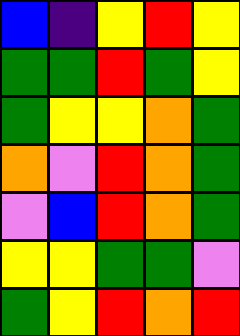[["blue", "indigo", "yellow", "red", "yellow"], ["green", "green", "red", "green", "yellow"], ["green", "yellow", "yellow", "orange", "green"], ["orange", "violet", "red", "orange", "green"], ["violet", "blue", "red", "orange", "green"], ["yellow", "yellow", "green", "green", "violet"], ["green", "yellow", "red", "orange", "red"]]